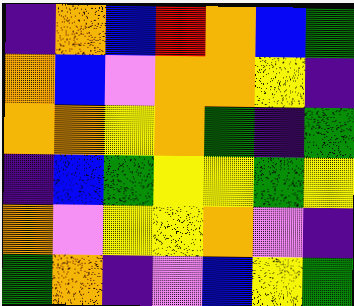[["indigo", "orange", "blue", "red", "orange", "blue", "green"], ["orange", "blue", "violet", "orange", "orange", "yellow", "indigo"], ["orange", "orange", "yellow", "orange", "green", "indigo", "green"], ["indigo", "blue", "green", "yellow", "yellow", "green", "yellow"], ["orange", "violet", "yellow", "yellow", "orange", "violet", "indigo"], ["green", "orange", "indigo", "violet", "blue", "yellow", "green"]]